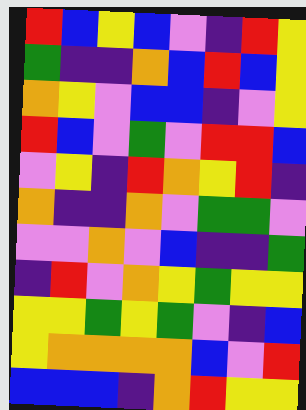[["red", "blue", "yellow", "blue", "violet", "indigo", "red", "yellow"], ["green", "indigo", "indigo", "orange", "blue", "red", "blue", "yellow"], ["orange", "yellow", "violet", "blue", "blue", "indigo", "violet", "yellow"], ["red", "blue", "violet", "green", "violet", "red", "red", "blue"], ["violet", "yellow", "indigo", "red", "orange", "yellow", "red", "indigo"], ["orange", "indigo", "indigo", "orange", "violet", "green", "green", "violet"], ["violet", "violet", "orange", "violet", "blue", "indigo", "indigo", "green"], ["indigo", "red", "violet", "orange", "yellow", "green", "yellow", "yellow"], ["yellow", "yellow", "green", "yellow", "green", "violet", "indigo", "blue"], ["yellow", "orange", "orange", "orange", "orange", "blue", "violet", "red"], ["blue", "blue", "blue", "indigo", "orange", "red", "yellow", "yellow"]]